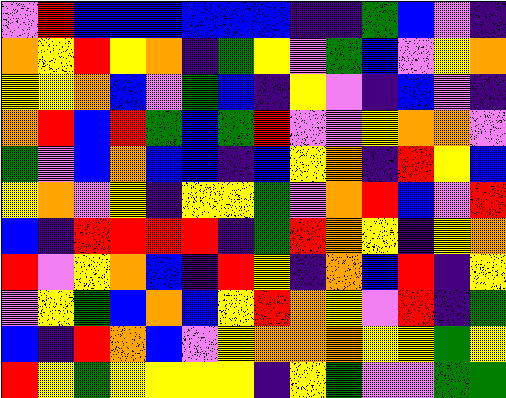[["violet", "red", "blue", "blue", "blue", "blue", "blue", "blue", "indigo", "indigo", "green", "blue", "violet", "indigo"], ["orange", "yellow", "red", "yellow", "orange", "indigo", "green", "yellow", "violet", "green", "blue", "violet", "yellow", "orange"], ["yellow", "yellow", "orange", "blue", "violet", "green", "blue", "indigo", "yellow", "violet", "indigo", "blue", "violet", "indigo"], ["orange", "red", "blue", "red", "green", "blue", "green", "red", "violet", "violet", "yellow", "orange", "orange", "violet"], ["green", "violet", "blue", "orange", "blue", "blue", "indigo", "blue", "yellow", "orange", "indigo", "red", "yellow", "blue"], ["yellow", "orange", "violet", "yellow", "indigo", "yellow", "yellow", "green", "violet", "orange", "red", "blue", "violet", "red"], ["blue", "indigo", "red", "red", "red", "red", "indigo", "green", "red", "orange", "yellow", "indigo", "yellow", "orange"], ["red", "violet", "yellow", "orange", "blue", "indigo", "red", "yellow", "indigo", "orange", "blue", "red", "indigo", "yellow"], ["violet", "yellow", "green", "blue", "orange", "blue", "yellow", "red", "orange", "yellow", "violet", "red", "indigo", "green"], ["blue", "indigo", "red", "orange", "blue", "violet", "yellow", "orange", "orange", "orange", "yellow", "yellow", "green", "yellow"], ["red", "yellow", "green", "yellow", "yellow", "yellow", "yellow", "indigo", "yellow", "green", "violet", "violet", "green", "green"]]